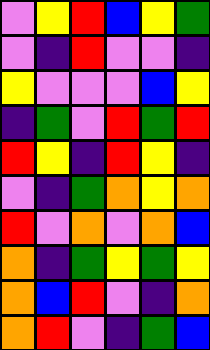[["violet", "yellow", "red", "blue", "yellow", "green"], ["violet", "indigo", "red", "violet", "violet", "indigo"], ["yellow", "violet", "violet", "violet", "blue", "yellow"], ["indigo", "green", "violet", "red", "green", "red"], ["red", "yellow", "indigo", "red", "yellow", "indigo"], ["violet", "indigo", "green", "orange", "yellow", "orange"], ["red", "violet", "orange", "violet", "orange", "blue"], ["orange", "indigo", "green", "yellow", "green", "yellow"], ["orange", "blue", "red", "violet", "indigo", "orange"], ["orange", "red", "violet", "indigo", "green", "blue"]]